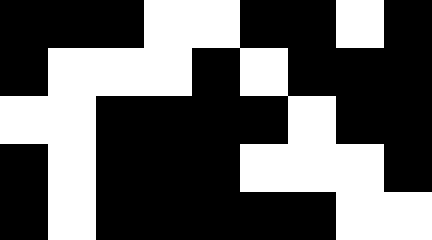[["black", "black", "black", "white", "white", "black", "black", "white", "black"], ["black", "white", "white", "white", "black", "white", "black", "black", "black"], ["white", "white", "black", "black", "black", "black", "white", "black", "black"], ["black", "white", "black", "black", "black", "white", "white", "white", "black"], ["black", "white", "black", "black", "black", "black", "black", "white", "white"]]